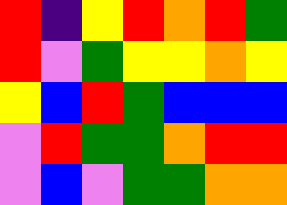[["red", "indigo", "yellow", "red", "orange", "red", "green"], ["red", "violet", "green", "yellow", "yellow", "orange", "yellow"], ["yellow", "blue", "red", "green", "blue", "blue", "blue"], ["violet", "red", "green", "green", "orange", "red", "red"], ["violet", "blue", "violet", "green", "green", "orange", "orange"]]